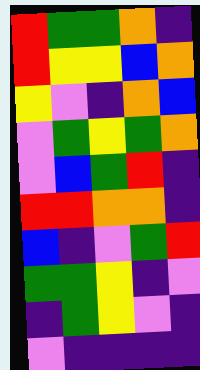[["red", "green", "green", "orange", "indigo"], ["red", "yellow", "yellow", "blue", "orange"], ["yellow", "violet", "indigo", "orange", "blue"], ["violet", "green", "yellow", "green", "orange"], ["violet", "blue", "green", "red", "indigo"], ["red", "red", "orange", "orange", "indigo"], ["blue", "indigo", "violet", "green", "red"], ["green", "green", "yellow", "indigo", "violet"], ["indigo", "green", "yellow", "violet", "indigo"], ["violet", "indigo", "indigo", "indigo", "indigo"]]